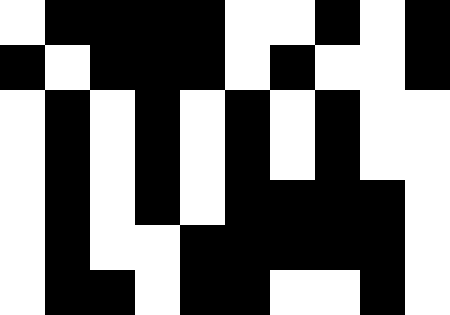[["white", "black", "black", "black", "black", "white", "white", "black", "white", "black"], ["black", "white", "black", "black", "black", "white", "black", "white", "white", "black"], ["white", "black", "white", "black", "white", "black", "white", "black", "white", "white"], ["white", "black", "white", "black", "white", "black", "white", "black", "white", "white"], ["white", "black", "white", "black", "white", "black", "black", "black", "black", "white"], ["white", "black", "white", "white", "black", "black", "black", "black", "black", "white"], ["white", "black", "black", "white", "black", "black", "white", "white", "black", "white"]]